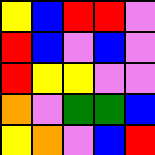[["yellow", "blue", "red", "red", "violet"], ["red", "blue", "violet", "blue", "violet"], ["red", "yellow", "yellow", "violet", "violet"], ["orange", "violet", "green", "green", "blue"], ["yellow", "orange", "violet", "blue", "red"]]